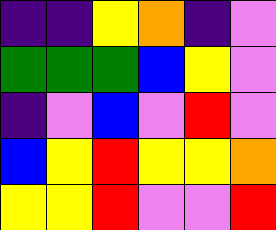[["indigo", "indigo", "yellow", "orange", "indigo", "violet"], ["green", "green", "green", "blue", "yellow", "violet"], ["indigo", "violet", "blue", "violet", "red", "violet"], ["blue", "yellow", "red", "yellow", "yellow", "orange"], ["yellow", "yellow", "red", "violet", "violet", "red"]]